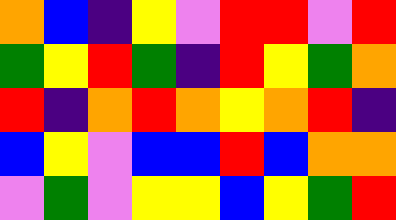[["orange", "blue", "indigo", "yellow", "violet", "red", "red", "violet", "red"], ["green", "yellow", "red", "green", "indigo", "red", "yellow", "green", "orange"], ["red", "indigo", "orange", "red", "orange", "yellow", "orange", "red", "indigo"], ["blue", "yellow", "violet", "blue", "blue", "red", "blue", "orange", "orange"], ["violet", "green", "violet", "yellow", "yellow", "blue", "yellow", "green", "red"]]